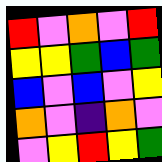[["red", "violet", "orange", "violet", "red"], ["yellow", "yellow", "green", "blue", "green"], ["blue", "violet", "blue", "violet", "yellow"], ["orange", "violet", "indigo", "orange", "violet"], ["violet", "yellow", "red", "yellow", "green"]]